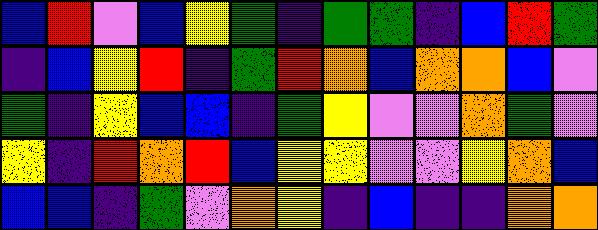[["blue", "red", "violet", "blue", "yellow", "green", "indigo", "green", "green", "indigo", "blue", "red", "green"], ["indigo", "blue", "yellow", "red", "indigo", "green", "red", "orange", "blue", "orange", "orange", "blue", "violet"], ["green", "indigo", "yellow", "blue", "blue", "indigo", "green", "yellow", "violet", "violet", "orange", "green", "violet"], ["yellow", "indigo", "red", "orange", "red", "blue", "yellow", "yellow", "violet", "violet", "yellow", "orange", "blue"], ["blue", "blue", "indigo", "green", "violet", "orange", "yellow", "indigo", "blue", "indigo", "indigo", "orange", "orange"]]